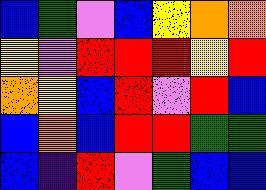[["blue", "green", "violet", "blue", "yellow", "orange", "orange"], ["yellow", "violet", "red", "red", "red", "yellow", "red"], ["orange", "yellow", "blue", "red", "violet", "red", "blue"], ["blue", "orange", "blue", "red", "red", "green", "green"], ["blue", "indigo", "red", "violet", "green", "blue", "blue"]]